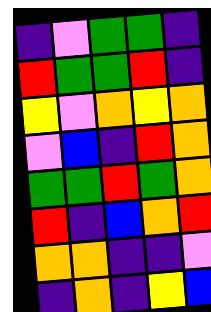[["indigo", "violet", "green", "green", "indigo"], ["red", "green", "green", "red", "indigo"], ["yellow", "violet", "orange", "yellow", "orange"], ["violet", "blue", "indigo", "red", "orange"], ["green", "green", "red", "green", "orange"], ["red", "indigo", "blue", "orange", "red"], ["orange", "orange", "indigo", "indigo", "violet"], ["indigo", "orange", "indigo", "yellow", "blue"]]